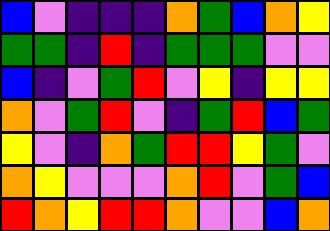[["blue", "violet", "indigo", "indigo", "indigo", "orange", "green", "blue", "orange", "yellow"], ["green", "green", "indigo", "red", "indigo", "green", "green", "green", "violet", "violet"], ["blue", "indigo", "violet", "green", "red", "violet", "yellow", "indigo", "yellow", "yellow"], ["orange", "violet", "green", "red", "violet", "indigo", "green", "red", "blue", "green"], ["yellow", "violet", "indigo", "orange", "green", "red", "red", "yellow", "green", "violet"], ["orange", "yellow", "violet", "violet", "violet", "orange", "red", "violet", "green", "blue"], ["red", "orange", "yellow", "red", "red", "orange", "violet", "violet", "blue", "orange"]]